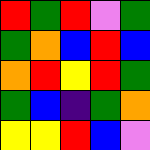[["red", "green", "red", "violet", "green"], ["green", "orange", "blue", "red", "blue"], ["orange", "red", "yellow", "red", "green"], ["green", "blue", "indigo", "green", "orange"], ["yellow", "yellow", "red", "blue", "violet"]]